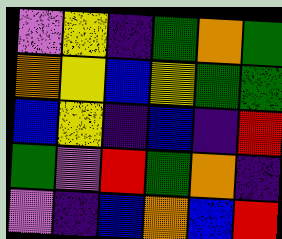[["violet", "yellow", "indigo", "green", "orange", "green"], ["orange", "yellow", "blue", "yellow", "green", "green"], ["blue", "yellow", "indigo", "blue", "indigo", "red"], ["green", "violet", "red", "green", "orange", "indigo"], ["violet", "indigo", "blue", "orange", "blue", "red"]]